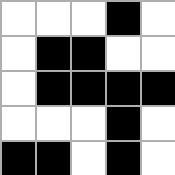[["white", "white", "white", "black", "white"], ["white", "black", "black", "white", "white"], ["white", "black", "black", "black", "black"], ["white", "white", "white", "black", "white"], ["black", "black", "white", "black", "white"]]